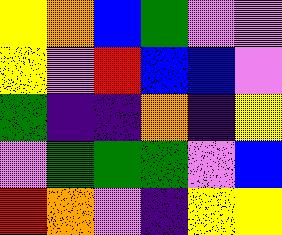[["yellow", "orange", "blue", "green", "violet", "violet"], ["yellow", "violet", "red", "blue", "blue", "violet"], ["green", "indigo", "indigo", "orange", "indigo", "yellow"], ["violet", "green", "green", "green", "violet", "blue"], ["red", "orange", "violet", "indigo", "yellow", "yellow"]]